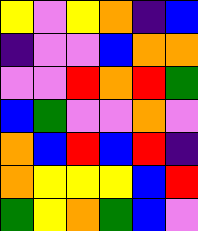[["yellow", "violet", "yellow", "orange", "indigo", "blue"], ["indigo", "violet", "violet", "blue", "orange", "orange"], ["violet", "violet", "red", "orange", "red", "green"], ["blue", "green", "violet", "violet", "orange", "violet"], ["orange", "blue", "red", "blue", "red", "indigo"], ["orange", "yellow", "yellow", "yellow", "blue", "red"], ["green", "yellow", "orange", "green", "blue", "violet"]]